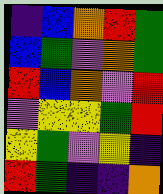[["indigo", "blue", "orange", "red", "green"], ["blue", "green", "violet", "orange", "green"], ["red", "blue", "orange", "violet", "red"], ["violet", "yellow", "yellow", "green", "red"], ["yellow", "green", "violet", "yellow", "indigo"], ["red", "green", "indigo", "indigo", "orange"]]